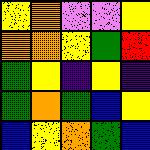[["yellow", "orange", "violet", "violet", "yellow"], ["orange", "orange", "yellow", "green", "red"], ["green", "yellow", "indigo", "yellow", "indigo"], ["green", "orange", "green", "blue", "yellow"], ["blue", "yellow", "orange", "green", "blue"]]